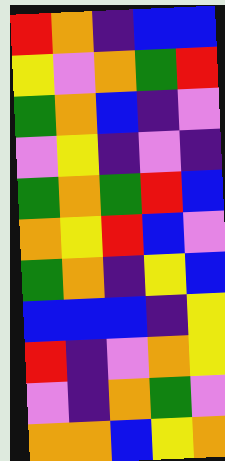[["red", "orange", "indigo", "blue", "blue"], ["yellow", "violet", "orange", "green", "red"], ["green", "orange", "blue", "indigo", "violet"], ["violet", "yellow", "indigo", "violet", "indigo"], ["green", "orange", "green", "red", "blue"], ["orange", "yellow", "red", "blue", "violet"], ["green", "orange", "indigo", "yellow", "blue"], ["blue", "blue", "blue", "indigo", "yellow"], ["red", "indigo", "violet", "orange", "yellow"], ["violet", "indigo", "orange", "green", "violet"], ["orange", "orange", "blue", "yellow", "orange"]]